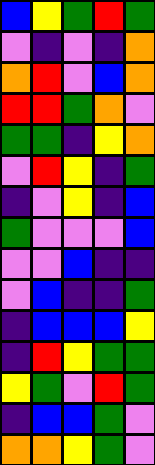[["blue", "yellow", "green", "red", "green"], ["violet", "indigo", "violet", "indigo", "orange"], ["orange", "red", "violet", "blue", "orange"], ["red", "red", "green", "orange", "violet"], ["green", "green", "indigo", "yellow", "orange"], ["violet", "red", "yellow", "indigo", "green"], ["indigo", "violet", "yellow", "indigo", "blue"], ["green", "violet", "violet", "violet", "blue"], ["violet", "violet", "blue", "indigo", "indigo"], ["violet", "blue", "indigo", "indigo", "green"], ["indigo", "blue", "blue", "blue", "yellow"], ["indigo", "red", "yellow", "green", "green"], ["yellow", "green", "violet", "red", "green"], ["indigo", "blue", "blue", "green", "violet"], ["orange", "orange", "yellow", "green", "violet"]]